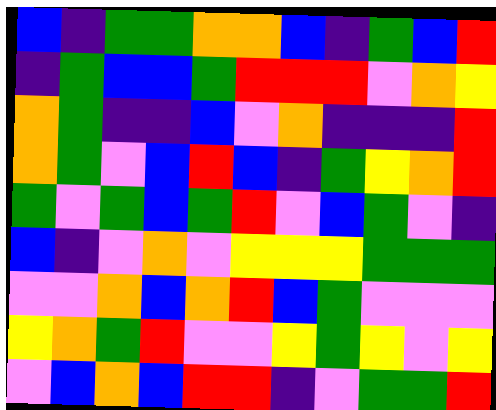[["blue", "indigo", "green", "green", "orange", "orange", "blue", "indigo", "green", "blue", "red"], ["indigo", "green", "blue", "blue", "green", "red", "red", "red", "violet", "orange", "yellow"], ["orange", "green", "indigo", "indigo", "blue", "violet", "orange", "indigo", "indigo", "indigo", "red"], ["orange", "green", "violet", "blue", "red", "blue", "indigo", "green", "yellow", "orange", "red"], ["green", "violet", "green", "blue", "green", "red", "violet", "blue", "green", "violet", "indigo"], ["blue", "indigo", "violet", "orange", "violet", "yellow", "yellow", "yellow", "green", "green", "green"], ["violet", "violet", "orange", "blue", "orange", "red", "blue", "green", "violet", "violet", "violet"], ["yellow", "orange", "green", "red", "violet", "violet", "yellow", "green", "yellow", "violet", "yellow"], ["violet", "blue", "orange", "blue", "red", "red", "indigo", "violet", "green", "green", "red"]]